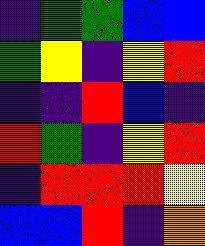[["indigo", "green", "green", "blue", "blue"], ["green", "yellow", "indigo", "yellow", "red"], ["indigo", "indigo", "red", "blue", "indigo"], ["red", "green", "indigo", "yellow", "red"], ["indigo", "red", "red", "red", "yellow"], ["blue", "blue", "red", "indigo", "orange"]]